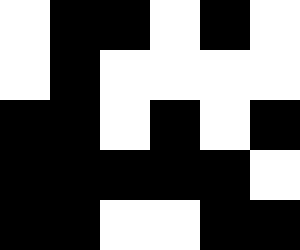[["white", "black", "black", "white", "black", "white"], ["white", "black", "white", "white", "white", "white"], ["black", "black", "white", "black", "white", "black"], ["black", "black", "black", "black", "black", "white"], ["black", "black", "white", "white", "black", "black"]]